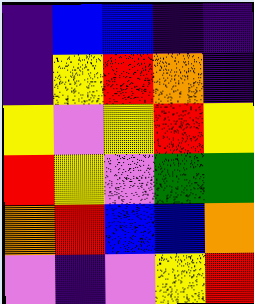[["indigo", "blue", "blue", "indigo", "indigo"], ["indigo", "yellow", "red", "orange", "indigo"], ["yellow", "violet", "yellow", "red", "yellow"], ["red", "yellow", "violet", "green", "green"], ["orange", "red", "blue", "blue", "orange"], ["violet", "indigo", "violet", "yellow", "red"]]